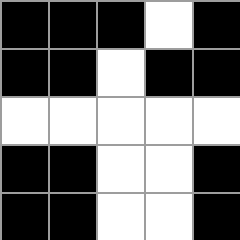[["black", "black", "black", "white", "black"], ["black", "black", "white", "black", "black"], ["white", "white", "white", "white", "white"], ["black", "black", "white", "white", "black"], ["black", "black", "white", "white", "black"]]